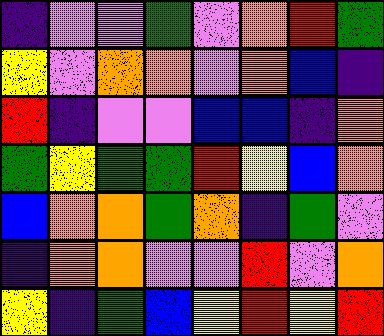[["indigo", "violet", "violet", "green", "violet", "orange", "red", "green"], ["yellow", "violet", "orange", "orange", "violet", "orange", "blue", "indigo"], ["red", "indigo", "violet", "violet", "blue", "blue", "indigo", "orange"], ["green", "yellow", "green", "green", "red", "yellow", "blue", "orange"], ["blue", "orange", "orange", "green", "orange", "indigo", "green", "violet"], ["indigo", "orange", "orange", "violet", "violet", "red", "violet", "orange"], ["yellow", "indigo", "green", "blue", "yellow", "red", "yellow", "red"]]